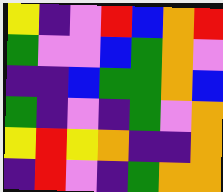[["yellow", "indigo", "violet", "red", "blue", "orange", "red"], ["green", "violet", "violet", "blue", "green", "orange", "violet"], ["indigo", "indigo", "blue", "green", "green", "orange", "blue"], ["green", "indigo", "violet", "indigo", "green", "violet", "orange"], ["yellow", "red", "yellow", "orange", "indigo", "indigo", "orange"], ["indigo", "red", "violet", "indigo", "green", "orange", "orange"]]